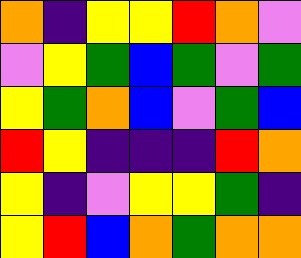[["orange", "indigo", "yellow", "yellow", "red", "orange", "violet"], ["violet", "yellow", "green", "blue", "green", "violet", "green"], ["yellow", "green", "orange", "blue", "violet", "green", "blue"], ["red", "yellow", "indigo", "indigo", "indigo", "red", "orange"], ["yellow", "indigo", "violet", "yellow", "yellow", "green", "indigo"], ["yellow", "red", "blue", "orange", "green", "orange", "orange"]]